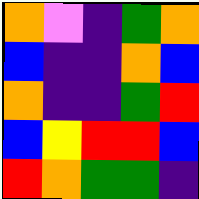[["orange", "violet", "indigo", "green", "orange"], ["blue", "indigo", "indigo", "orange", "blue"], ["orange", "indigo", "indigo", "green", "red"], ["blue", "yellow", "red", "red", "blue"], ["red", "orange", "green", "green", "indigo"]]